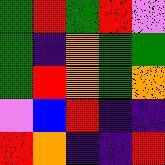[["green", "red", "green", "red", "violet"], ["green", "indigo", "orange", "green", "green"], ["green", "red", "orange", "green", "orange"], ["violet", "blue", "red", "indigo", "indigo"], ["red", "orange", "indigo", "indigo", "red"]]